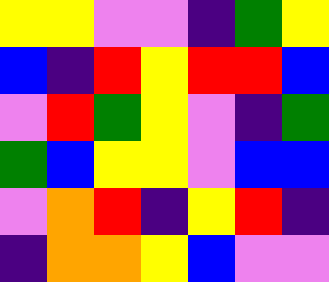[["yellow", "yellow", "violet", "violet", "indigo", "green", "yellow"], ["blue", "indigo", "red", "yellow", "red", "red", "blue"], ["violet", "red", "green", "yellow", "violet", "indigo", "green"], ["green", "blue", "yellow", "yellow", "violet", "blue", "blue"], ["violet", "orange", "red", "indigo", "yellow", "red", "indigo"], ["indigo", "orange", "orange", "yellow", "blue", "violet", "violet"]]